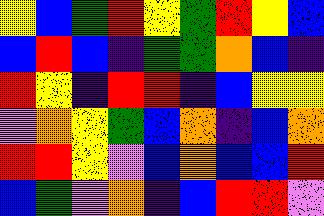[["yellow", "blue", "green", "red", "yellow", "green", "red", "yellow", "blue"], ["blue", "red", "blue", "indigo", "green", "green", "orange", "blue", "indigo"], ["red", "yellow", "indigo", "red", "red", "indigo", "blue", "yellow", "yellow"], ["violet", "orange", "yellow", "green", "blue", "orange", "indigo", "blue", "orange"], ["red", "red", "yellow", "violet", "blue", "orange", "blue", "blue", "red"], ["blue", "green", "violet", "orange", "indigo", "blue", "red", "red", "violet"]]